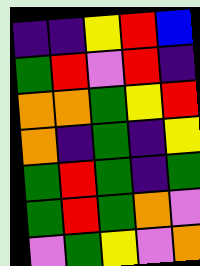[["indigo", "indigo", "yellow", "red", "blue"], ["green", "red", "violet", "red", "indigo"], ["orange", "orange", "green", "yellow", "red"], ["orange", "indigo", "green", "indigo", "yellow"], ["green", "red", "green", "indigo", "green"], ["green", "red", "green", "orange", "violet"], ["violet", "green", "yellow", "violet", "orange"]]